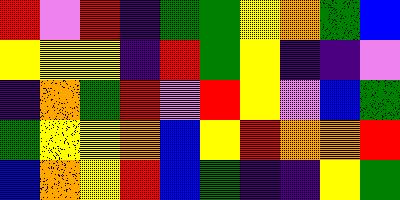[["red", "violet", "red", "indigo", "green", "green", "yellow", "orange", "green", "blue"], ["yellow", "yellow", "yellow", "indigo", "red", "green", "yellow", "indigo", "indigo", "violet"], ["indigo", "orange", "green", "red", "violet", "red", "yellow", "violet", "blue", "green"], ["green", "yellow", "yellow", "orange", "blue", "yellow", "red", "orange", "orange", "red"], ["blue", "orange", "yellow", "red", "blue", "green", "indigo", "indigo", "yellow", "green"]]